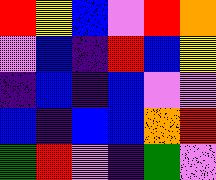[["red", "yellow", "blue", "violet", "red", "orange"], ["violet", "blue", "indigo", "red", "blue", "yellow"], ["indigo", "blue", "indigo", "blue", "violet", "violet"], ["blue", "indigo", "blue", "blue", "orange", "red"], ["green", "red", "violet", "indigo", "green", "violet"]]